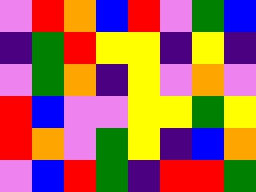[["violet", "red", "orange", "blue", "red", "violet", "green", "blue"], ["indigo", "green", "red", "yellow", "yellow", "indigo", "yellow", "indigo"], ["violet", "green", "orange", "indigo", "yellow", "violet", "orange", "violet"], ["red", "blue", "violet", "violet", "yellow", "yellow", "green", "yellow"], ["red", "orange", "violet", "green", "yellow", "indigo", "blue", "orange"], ["violet", "blue", "red", "green", "indigo", "red", "red", "green"]]